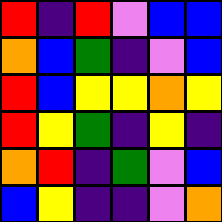[["red", "indigo", "red", "violet", "blue", "blue"], ["orange", "blue", "green", "indigo", "violet", "blue"], ["red", "blue", "yellow", "yellow", "orange", "yellow"], ["red", "yellow", "green", "indigo", "yellow", "indigo"], ["orange", "red", "indigo", "green", "violet", "blue"], ["blue", "yellow", "indigo", "indigo", "violet", "orange"]]